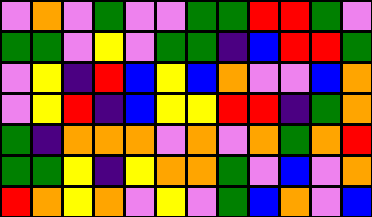[["violet", "orange", "violet", "green", "violet", "violet", "green", "green", "red", "red", "green", "violet"], ["green", "green", "violet", "yellow", "violet", "green", "green", "indigo", "blue", "red", "red", "green"], ["violet", "yellow", "indigo", "red", "blue", "yellow", "blue", "orange", "violet", "violet", "blue", "orange"], ["violet", "yellow", "red", "indigo", "blue", "yellow", "yellow", "red", "red", "indigo", "green", "orange"], ["green", "indigo", "orange", "orange", "orange", "violet", "orange", "violet", "orange", "green", "orange", "red"], ["green", "green", "yellow", "indigo", "yellow", "orange", "orange", "green", "violet", "blue", "violet", "orange"], ["red", "orange", "yellow", "orange", "violet", "yellow", "violet", "green", "blue", "orange", "violet", "blue"]]